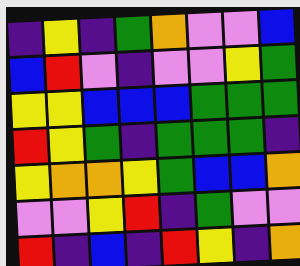[["indigo", "yellow", "indigo", "green", "orange", "violet", "violet", "blue"], ["blue", "red", "violet", "indigo", "violet", "violet", "yellow", "green"], ["yellow", "yellow", "blue", "blue", "blue", "green", "green", "green"], ["red", "yellow", "green", "indigo", "green", "green", "green", "indigo"], ["yellow", "orange", "orange", "yellow", "green", "blue", "blue", "orange"], ["violet", "violet", "yellow", "red", "indigo", "green", "violet", "violet"], ["red", "indigo", "blue", "indigo", "red", "yellow", "indigo", "orange"]]